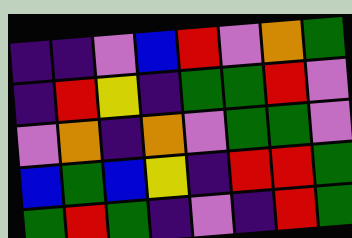[["indigo", "indigo", "violet", "blue", "red", "violet", "orange", "green"], ["indigo", "red", "yellow", "indigo", "green", "green", "red", "violet"], ["violet", "orange", "indigo", "orange", "violet", "green", "green", "violet"], ["blue", "green", "blue", "yellow", "indigo", "red", "red", "green"], ["green", "red", "green", "indigo", "violet", "indigo", "red", "green"]]